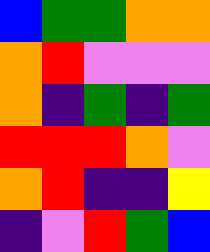[["blue", "green", "green", "orange", "orange"], ["orange", "red", "violet", "violet", "violet"], ["orange", "indigo", "green", "indigo", "green"], ["red", "red", "red", "orange", "violet"], ["orange", "red", "indigo", "indigo", "yellow"], ["indigo", "violet", "red", "green", "blue"]]